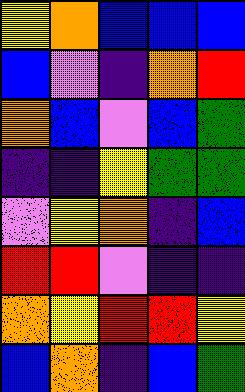[["yellow", "orange", "blue", "blue", "blue"], ["blue", "violet", "indigo", "orange", "red"], ["orange", "blue", "violet", "blue", "green"], ["indigo", "indigo", "yellow", "green", "green"], ["violet", "yellow", "orange", "indigo", "blue"], ["red", "red", "violet", "indigo", "indigo"], ["orange", "yellow", "red", "red", "yellow"], ["blue", "orange", "indigo", "blue", "green"]]